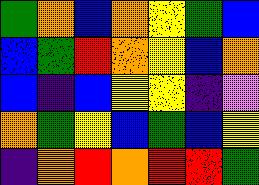[["green", "orange", "blue", "orange", "yellow", "green", "blue"], ["blue", "green", "red", "orange", "yellow", "blue", "orange"], ["blue", "indigo", "blue", "yellow", "yellow", "indigo", "violet"], ["orange", "green", "yellow", "blue", "green", "blue", "yellow"], ["indigo", "orange", "red", "orange", "red", "red", "green"]]